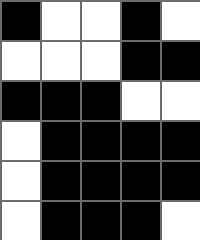[["black", "white", "white", "black", "white"], ["white", "white", "white", "black", "black"], ["black", "black", "black", "white", "white"], ["white", "black", "black", "black", "black"], ["white", "black", "black", "black", "black"], ["white", "black", "black", "black", "white"]]